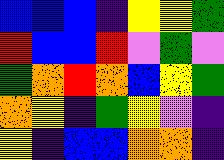[["blue", "blue", "blue", "indigo", "yellow", "yellow", "green"], ["red", "blue", "blue", "red", "violet", "green", "violet"], ["green", "orange", "red", "orange", "blue", "yellow", "green"], ["orange", "yellow", "indigo", "green", "yellow", "violet", "indigo"], ["yellow", "indigo", "blue", "blue", "orange", "orange", "indigo"]]